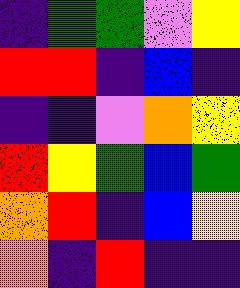[["indigo", "green", "green", "violet", "yellow"], ["red", "red", "indigo", "blue", "indigo"], ["indigo", "indigo", "violet", "orange", "yellow"], ["red", "yellow", "green", "blue", "green"], ["orange", "red", "indigo", "blue", "yellow"], ["orange", "indigo", "red", "indigo", "indigo"]]